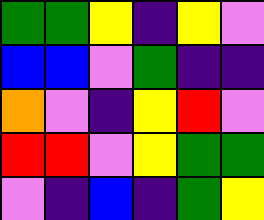[["green", "green", "yellow", "indigo", "yellow", "violet"], ["blue", "blue", "violet", "green", "indigo", "indigo"], ["orange", "violet", "indigo", "yellow", "red", "violet"], ["red", "red", "violet", "yellow", "green", "green"], ["violet", "indigo", "blue", "indigo", "green", "yellow"]]